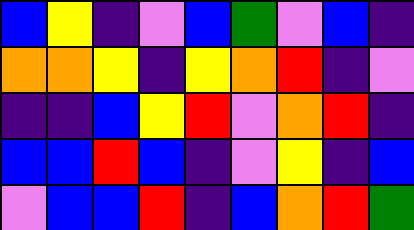[["blue", "yellow", "indigo", "violet", "blue", "green", "violet", "blue", "indigo"], ["orange", "orange", "yellow", "indigo", "yellow", "orange", "red", "indigo", "violet"], ["indigo", "indigo", "blue", "yellow", "red", "violet", "orange", "red", "indigo"], ["blue", "blue", "red", "blue", "indigo", "violet", "yellow", "indigo", "blue"], ["violet", "blue", "blue", "red", "indigo", "blue", "orange", "red", "green"]]